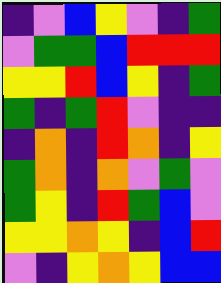[["indigo", "violet", "blue", "yellow", "violet", "indigo", "green"], ["violet", "green", "green", "blue", "red", "red", "red"], ["yellow", "yellow", "red", "blue", "yellow", "indigo", "green"], ["green", "indigo", "green", "red", "violet", "indigo", "indigo"], ["indigo", "orange", "indigo", "red", "orange", "indigo", "yellow"], ["green", "orange", "indigo", "orange", "violet", "green", "violet"], ["green", "yellow", "indigo", "red", "green", "blue", "violet"], ["yellow", "yellow", "orange", "yellow", "indigo", "blue", "red"], ["violet", "indigo", "yellow", "orange", "yellow", "blue", "blue"]]